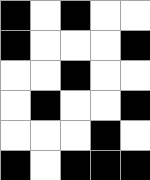[["black", "white", "black", "white", "white"], ["black", "white", "white", "white", "black"], ["white", "white", "black", "white", "white"], ["white", "black", "white", "white", "black"], ["white", "white", "white", "black", "white"], ["black", "white", "black", "black", "black"]]